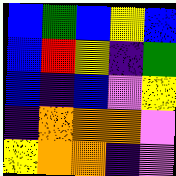[["blue", "green", "blue", "yellow", "blue"], ["blue", "red", "yellow", "indigo", "green"], ["blue", "indigo", "blue", "violet", "yellow"], ["indigo", "orange", "orange", "orange", "violet"], ["yellow", "orange", "orange", "indigo", "violet"]]